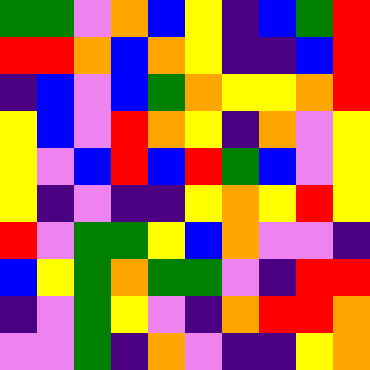[["green", "green", "violet", "orange", "blue", "yellow", "indigo", "blue", "green", "red"], ["red", "red", "orange", "blue", "orange", "yellow", "indigo", "indigo", "blue", "red"], ["indigo", "blue", "violet", "blue", "green", "orange", "yellow", "yellow", "orange", "red"], ["yellow", "blue", "violet", "red", "orange", "yellow", "indigo", "orange", "violet", "yellow"], ["yellow", "violet", "blue", "red", "blue", "red", "green", "blue", "violet", "yellow"], ["yellow", "indigo", "violet", "indigo", "indigo", "yellow", "orange", "yellow", "red", "yellow"], ["red", "violet", "green", "green", "yellow", "blue", "orange", "violet", "violet", "indigo"], ["blue", "yellow", "green", "orange", "green", "green", "violet", "indigo", "red", "red"], ["indigo", "violet", "green", "yellow", "violet", "indigo", "orange", "red", "red", "orange"], ["violet", "violet", "green", "indigo", "orange", "violet", "indigo", "indigo", "yellow", "orange"]]